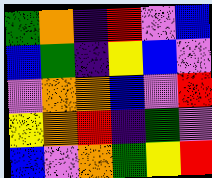[["green", "orange", "indigo", "red", "violet", "blue"], ["blue", "green", "indigo", "yellow", "blue", "violet"], ["violet", "orange", "orange", "blue", "violet", "red"], ["yellow", "orange", "red", "indigo", "green", "violet"], ["blue", "violet", "orange", "green", "yellow", "red"]]